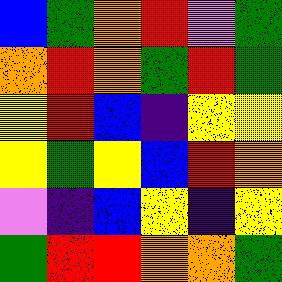[["blue", "green", "orange", "red", "violet", "green"], ["orange", "red", "orange", "green", "red", "green"], ["yellow", "red", "blue", "indigo", "yellow", "yellow"], ["yellow", "green", "yellow", "blue", "red", "orange"], ["violet", "indigo", "blue", "yellow", "indigo", "yellow"], ["green", "red", "red", "orange", "orange", "green"]]